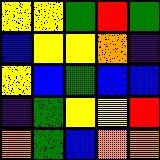[["yellow", "yellow", "green", "red", "green"], ["blue", "yellow", "yellow", "orange", "indigo"], ["yellow", "blue", "green", "blue", "blue"], ["indigo", "green", "yellow", "yellow", "red"], ["orange", "green", "blue", "orange", "orange"]]